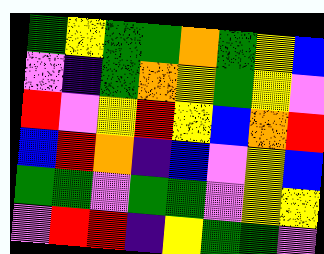[["green", "yellow", "green", "green", "orange", "green", "yellow", "blue"], ["violet", "indigo", "green", "orange", "yellow", "green", "yellow", "violet"], ["red", "violet", "yellow", "red", "yellow", "blue", "orange", "red"], ["blue", "red", "orange", "indigo", "blue", "violet", "yellow", "blue"], ["green", "green", "violet", "green", "green", "violet", "yellow", "yellow"], ["violet", "red", "red", "indigo", "yellow", "green", "green", "violet"]]